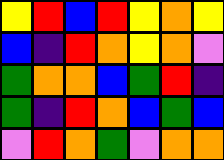[["yellow", "red", "blue", "red", "yellow", "orange", "yellow"], ["blue", "indigo", "red", "orange", "yellow", "orange", "violet"], ["green", "orange", "orange", "blue", "green", "red", "indigo"], ["green", "indigo", "red", "orange", "blue", "green", "blue"], ["violet", "red", "orange", "green", "violet", "orange", "orange"]]